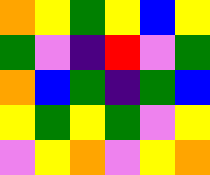[["orange", "yellow", "green", "yellow", "blue", "yellow"], ["green", "violet", "indigo", "red", "violet", "green"], ["orange", "blue", "green", "indigo", "green", "blue"], ["yellow", "green", "yellow", "green", "violet", "yellow"], ["violet", "yellow", "orange", "violet", "yellow", "orange"]]